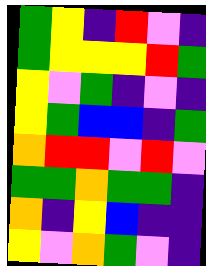[["green", "yellow", "indigo", "red", "violet", "indigo"], ["green", "yellow", "yellow", "yellow", "red", "green"], ["yellow", "violet", "green", "indigo", "violet", "indigo"], ["yellow", "green", "blue", "blue", "indigo", "green"], ["orange", "red", "red", "violet", "red", "violet"], ["green", "green", "orange", "green", "green", "indigo"], ["orange", "indigo", "yellow", "blue", "indigo", "indigo"], ["yellow", "violet", "orange", "green", "violet", "indigo"]]